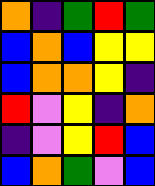[["orange", "indigo", "green", "red", "green"], ["blue", "orange", "blue", "yellow", "yellow"], ["blue", "orange", "orange", "yellow", "indigo"], ["red", "violet", "yellow", "indigo", "orange"], ["indigo", "violet", "yellow", "red", "blue"], ["blue", "orange", "green", "violet", "blue"]]